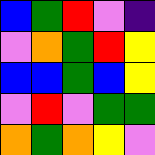[["blue", "green", "red", "violet", "indigo"], ["violet", "orange", "green", "red", "yellow"], ["blue", "blue", "green", "blue", "yellow"], ["violet", "red", "violet", "green", "green"], ["orange", "green", "orange", "yellow", "violet"]]